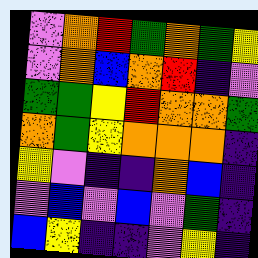[["violet", "orange", "red", "green", "orange", "green", "yellow"], ["violet", "orange", "blue", "orange", "red", "indigo", "violet"], ["green", "green", "yellow", "red", "orange", "orange", "green"], ["orange", "green", "yellow", "orange", "orange", "orange", "indigo"], ["yellow", "violet", "indigo", "indigo", "orange", "blue", "indigo"], ["violet", "blue", "violet", "blue", "violet", "green", "indigo"], ["blue", "yellow", "indigo", "indigo", "violet", "yellow", "indigo"]]